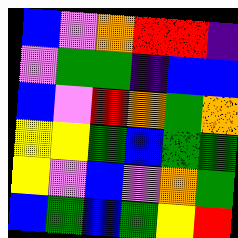[["blue", "violet", "orange", "red", "red", "indigo"], ["violet", "green", "green", "indigo", "blue", "blue"], ["blue", "violet", "red", "orange", "green", "orange"], ["yellow", "yellow", "green", "blue", "green", "green"], ["yellow", "violet", "blue", "violet", "orange", "green"], ["blue", "green", "blue", "green", "yellow", "red"]]